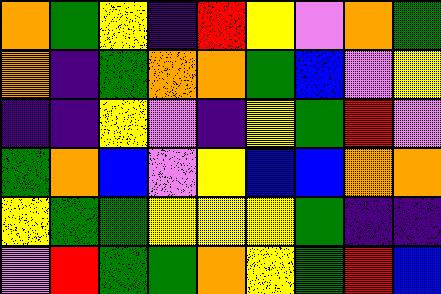[["orange", "green", "yellow", "indigo", "red", "yellow", "violet", "orange", "green"], ["orange", "indigo", "green", "orange", "orange", "green", "blue", "violet", "yellow"], ["indigo", "indigo", "yellow", "violet", "indigo", "yellow", "green", "red", "violet"], ["green", "orange", "blue", "violet", "yellow", "blue", "blue", "orange", "orange"], ["yellow", "green", "green", "yellow", "yellow", "yellow", "green", "indigo", "indigo"], ["violet", "red", "green", "green", "orange", "yellow", "green", "red", "blue"]]